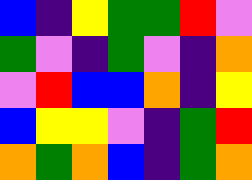[["blue", "indigo", "yellow", "green", "green", "red", "violet"], ["green", "violet", "indigo", "green", "violet", "indigo", "orange"], ["violet", "red", "blue", "blue", "orange", "indigo", "yellow"], ["blue", "yellow", "yellow", "violet", "indigo", "green", "red"], ["orange", "green", "orange", "blue", "indigo", "green", "orange"]]